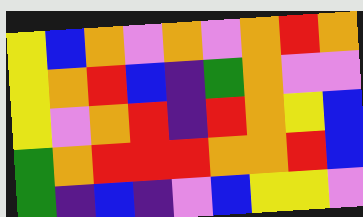[["yellow", "blue", "orange", "violet", "orange", "violet", "orange", "red", "orange"], ["yellow", "orange", "red", "blue", "indigo", "green", "orange", "violet", "violet"], ["yellow", "violet", "orange", "red", "indigo", "red", "orange", "yellow", "blue"], ["green", "orange", "red", "red", "red", "orange", "orange", "red", "blue"], ["green", "indigo", "blue", "indigo", "violet", "blue", "yellow", "yellow", "violet"]]